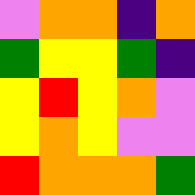[["violet", "orange", "orange", "indigo", "orange"], ["green", "yellow", "yellow", "green", "indigo"], ["yellow", "red", "yellow", "orange", "violet"], ["yellow", "orange", "yellow", "violet", "violet"], ["red", "orange", "orange", "orange", "green"]]